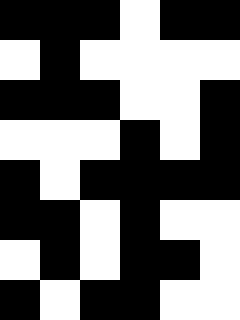[["black", "black", "black", "white", "black", "black"], ["white", "black", "white", "white", "white", "white"], ["black", "black", "black", "white", "white", "black"], ["white", "white", "white", "black", "white", "black"], ["black", "white", "black", "black", "black", "black"], ["black", "black", "white", "black", "white", "white"], ["white", "black", "white", "black", "black", "white"], ["black", "white", "black", "black", "white", "white"]]